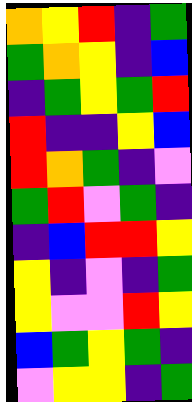[["orange", "yellow", "red", "indigo", "green"], ["green", "orange", "yellow", "indigo", "blue"], ["indigo", "green", "yellow", "green", "red"], ["red", "indigo", "indigo", "yellow", "blue"], ["red", "orange", "green", "indigo", "violet"], ["green", "red", "violet", "green", "indigo"], ["indigo", "blue", "red", "red", "yellow"], ["yellow", "indigo", "violet", "indigo", "green"], ["yellow", "violet", "violet", "red", "yellow"], ["blue", "green", "yellow", "green", "indigo"], ["violet", "yellow", "yellow", "indigo", "green"]]